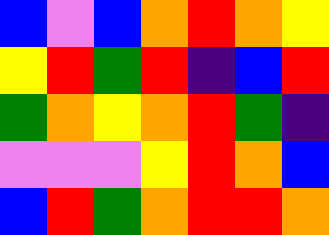[["blue", "violet", "blue", "orange", "red", "orange", "yellow"], ["yellow", "red", "green", "red", "indigo", "blue", "red"], ["green", "orange", "yellow", "orange", "red", "green", "indigo"], ["violet", "violet", "violet", "yellow", "red", "orange", "blue"], ["blue", "red", "green", "orange", "red", "red", "orange"]]